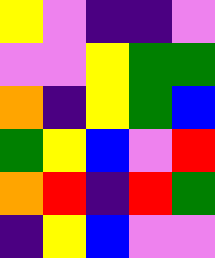[["yellow", "violet", "indigo", "indigo", "violet"], ["violet", "violet", "yellow", "green", "green"], ["orange", "indigo", "yellow", "green", "blue"], ["green", "yellow", "blue", "violet", "red"], ["orange", "red", "indigo", "red", "green"], ["indigo", "yellow", "blue", "violet", "violet"]]